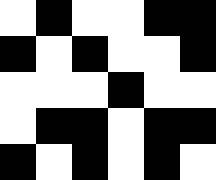[["white", "black", "white", "white", "black", "black"], ["black", "white", "black", "white", "white", "black"], ["white", "white", "white", "black", "white", "white"], ["white", "black", "black", "white", "black", "black"], ["black", "white", "black", "white", "black", "white"]]